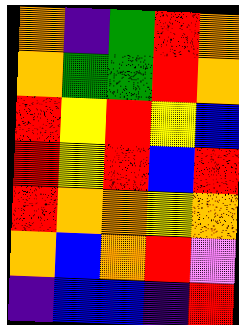[["orange", "indigo", "green", "red", "orange"], ["orange", "green", "green", "red", "orange"], ["red", "yellow", "red", "yellow", "blue"], ["red", "yellow", "red", "blue", "red"], ["red", "orange", "orange", "yellow", "orange"], ["orange", "blue", "orange", "red", "violet"], ["indigo", "blue", "blue", "indigo", "red"]]